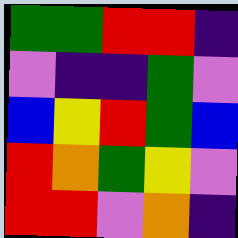[["green", "green", "red", "red", "indigo"], ["violet", "indigo", "indigo", "green", "violet"], ["blue", "yellow", "red", "green", "blue"], ["red", "orange", "green", "yellow", "violet"], ["red", "red", "violet", "orange", "indigo"]]